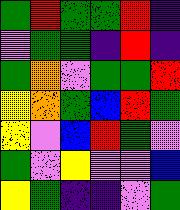[["green", "red", "green", "green", "red", "indigo"], ["violet", "green", "green", "indigo", "red", "indigo"], ["green", "orange", "violet", "green", "green", "red"], ["yellow", "orange", "green", "blue", "red", "green"], ["yellow", "violet", "blue", "red", "green", "violet"], ["green", "violet", "yellow", "violet", "violet", "blue"], ["yellow", "green", "indigo", "indigo", "violet", "green"]]